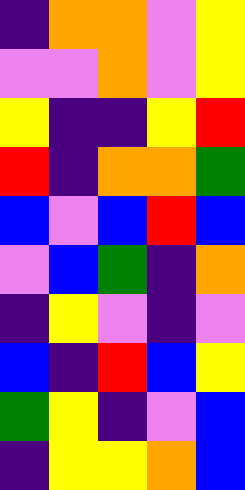[["indigo", "orange", "orange", "violet", "yellow"], ["violet", "violet", "orange", "violet", "yellow"], ["yellow", "indigo", "indigo", "yellow", "red"], ["red", "indigo", "orange", "orange", "green"], ["blue", "violet", "blue", "red", "blue"], ["violet", "blue", "green", "indigo", "orange"], ["indigo", "yellow", "violet", "indigo", "violet"], ["blue", "indigo", "red", "blue", "yellow"], ["green", "yellow", "indigo", "violet", "blue"], ["indigo", "yellow", "yellow", "orange", "blue"]]